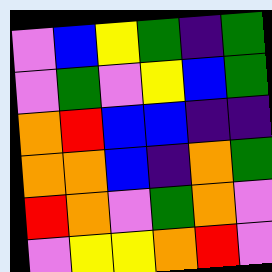[["violet", "blue", "yellow", "green", "indigo", "green"], ["violet", "green", "violet", "yellow", "blue", "green"], ["orange", "red", "blue", "blue", "indigo", "indigo"], ["orange", "orange", "blue", "indigo", "orange", "green"], ["red", "orange", "violet", "green", "orange", "violet"], ["violet", "yellow", "yellow", "orange", "red", "violet"]]